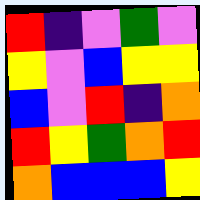[["red", "indigo", "violet", "green", "violet"], ["yellow", "violet", "blue", "yellow", "yellow"], ["blue", "violet", "red", "indigo", "orange"], ["red", "yellow", "green", "orange", "red"], ["orange", "blue", "blue", "blue", "yellow"]]